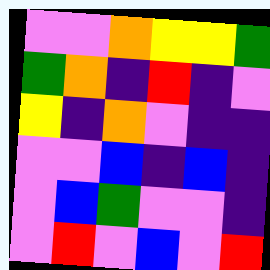[["violet", "violet", "orange", "yellow", "yellow", "green"], ["green", "orange", "indigo", "red", "indigo", "violet"], ["yellow", "indigo", "orange", "violet", "indigo", "indigo"], ["violet", "violet", "blue", "indigo", "blue", "indigo"], ["violet", "blue", "green", "violet", "violet", "indigo"], ["violet", "red", "violet", "blue", "violet", "red"]]